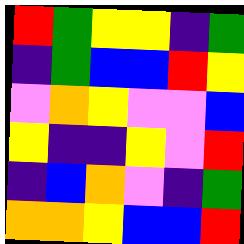[["red", "green", "yellow", "yellow", "indigo", "green"], ["indigo", "green", "blue", "blue", "red", "yellow"], ["violet", "orange", "yellow", "violet", "violet", "blue"], ["yellow", "indigo", "indigo", "yellow", "violet", "red"], ["indigo", "blue", "orange", "violet", "indigo", "green"], ["orange", "orange", "yellow", "blue", "blue", "red"]]